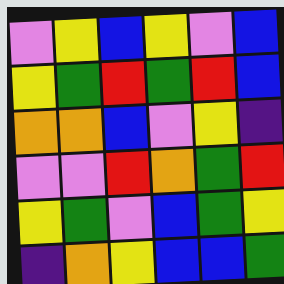[["violet", "yellow", "blue", "yellow", "violet", "blue"], ["yellow", "green", "red", "green", "red", "blue"], ["orange", "orange", "blue", "violet", "yellow", "indigo"], ["violet", "violet", "red", "orange", "green", "red"], ["yellow", "green", "violet", "blue", "green", "yellow"], ["indigo", "orange", "yellow", "blue", "blue", "green"]]